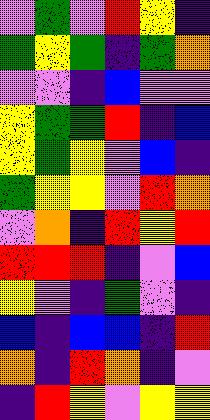[["violet", "green", "violet", "red", "yellow", "indigo"], ["green", "yellow", "green", "indigo", "green", "orange"], ["violet", "violet", "indigo", "blue", "violet", "violet"], ["yellow", "green", "green", "red", "indigo", "blue"], ["yellow", "green", "yellow", "violet", "blue", "indigo"], ["green", "yellow", "yellow", "violet", "red", "orange"], ["violet", "orange", "indigo", "red", "yellow", "red"], ["red", "red", "red", "indigo", "violet", "blue"], ["yellow", "violet", "indigo", "green", "violet", "indigo"], ["blue", "indigo", "blue", "blue", "indigo", "red"], ["orange", "indigo", "red", "orange", "indigo", "violet"], ["indigo", "red", "yellow", "violet", "yellow", "yellow"]]